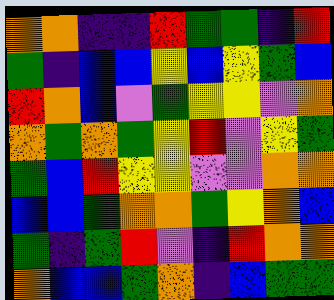[["orange", "orange", "indigo", "indigo", "red", "green", "green", "indigo", "red"], ["green", "indigo", "blue", "blue", "yellow", "blue", "yellow", "green", "blue"], ["red", "orange", "blue", "violet", "green", "yellow", "yellow", "violet", "orange"], ["orange", "green", "orange", "green", "yellow", "red", "violet", "yellow", "green"], ["green", "blue", "red", "yellow", "yellow", "violet", "violet", "orange", "orange"], ["blue", "blue", "green", "orange", "orange", "green", "yellow", "orange", "blue"], ["green", "indigo", "green", "red", "violet", "indigo", "red", "orange", "orange"], ["orange", "blue", "blue", "green", "orange", "indigo", "blue", "green", "green"]]